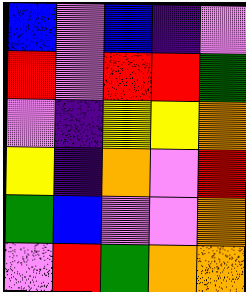[["blue", "violet", "blue", "indigo", "violet"], ["red", "violet", "red", "red", "green"], ["violet", "indigo", "yellow", "yellow", "orange"], ["yellow", "indigo", "orange", "violet", "red"], ["green", "blue", "violet", "violet", "orange"], ["violet", "red", "green", "orange", "orange"]]